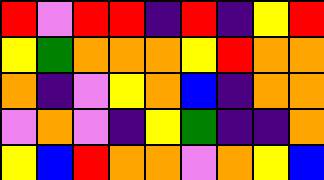[["red", "violet", "red", "red", "indigo", "red", "indigo", "yellow", "red"], ["yellow", "green", "orange", "orange", "orange", "yellow", "red", "orange", "orange"], ["orange", "indigo", "violet", "yellow", "orange", "blue", "indigo", "orange", "orange"], ["violet", "orange", "violet", "indigo", "yellow", "green", "indigo", "indigo", "orange"], ["yellow", "blue", "red", "orange", "orange", "violet", "orange", "yellow", "blue"]]